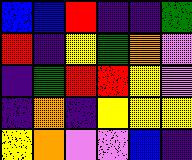[["blue", "blue", "red", "indigo", "indigo", "green"], ["red", "indigo", "yellow", "green", "orange", "violet"], ["indigo", "green", "red", "red", "yellow", "violet"], ["indigo", "orange", "indigo", "yellow", "yellow", "yellow"], ["yellow", "orange", "violet", "violet", "blue", "indigo"]]